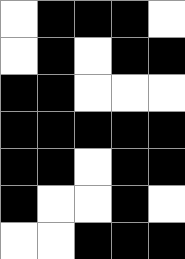[["white", "black", "black", "black", "white"], ["white", "black", "white", "black", "black"], ["black", "black", "white", "white", "white"], ["black", "black", "black", "black", "black"], ["black", "black", "white", "black", "black"], ["black", "white", "white", "black", "white"], ["white", "white", "black", "black", "black"]]